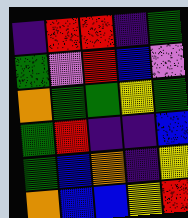[["indigo", "red", "red", "indigo", "green"], ["green", "violet", "red", "blue", "violet"], ["orange", "green", "green", "yellow", "green"], ["green", "red", "indigo", "indigo", "blue"], ["green", "blue", "orange", "indigo", "yellow"], ["orange", "blue", "blue", "yellow", "red"]]